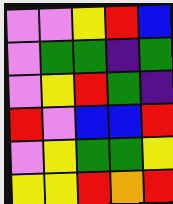[["violet", "violet", "yellow", "red", "blue"], ["violet", "green", "green", "indigo", "green"], ["violet", "yellow", "red", "green", "indigo"], ["red", "violet", "blue", "blue", "red"], ["violet", "yellow", "green", "green", "yellow"], ["yellow", "yellow", "red", "orange", "red"]]